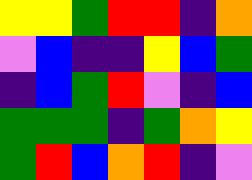[["yellow", "yellow", "green", "red", "red", "indigo", "orange"], ["violet", "blue", "indigo", "indigo", "yellow", "blue", "green"], ["indigo", "blue", "green", "red", "violet", "indigo", "blue"], ["green", "green", "green", "indigo", "green", "orange", "yellow"], ["green", "red", "blue", "orange", "red", "indigo", "violet"]]